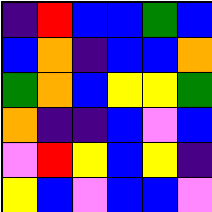[["indigo", "red", "blue", "blue", "green", "blue"], ["blue", "orange", "indigo", "blue", "blue", "orange"], ["green", "orange", "blue", "yellow", "yellow", "green"], ["orange", "indigo", "indigo", "blue", "violet", "blue"], ["violet", "red", "yellow", "blue", "yellow", "indigo"], ["yellow", "blue", "violet", "blue", "blue", "violet"]]